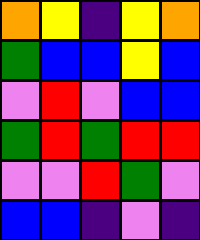[["orange", "yellow", "indigo", "yellow", "orange"], ["green", "blue", "blue", "yellow", "blue"], ["violet", "red", "violet", "blue", "blue"], ["green", "red", "green", "red", "red"], ["violet", "violet", "red", "green", "violet"], ["blue", "blue", "indigo", "violet", "indigo"]]